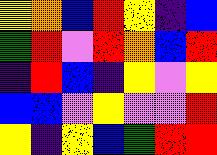[["yellow", "orange", "blue", "red", "yellow", "indigo", "blue"], ["green", "red", "violet", "red", "orange", "blue", "red"], ["indigo", "red", "blue", "indigo", "yellow", "violet", "yellow"], ["blue", "blue", "violet", "yellow", "violet", "violet", "red"], ["yellow", "indigo", "yellow", "blue", "green", "red", "red"]]